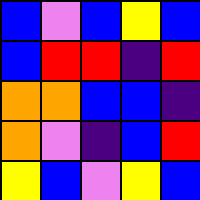[["blue", "violet", "blue", "yellow", "blue"], ["blue", "red", "red", "indigo", "red"], ["orange", "orange", "blue", "blue", "indigo"], ["orange", "violet", "indigo", "blue", "red"], ["yellow", "blue", "violet", "yellow", "blue"]]